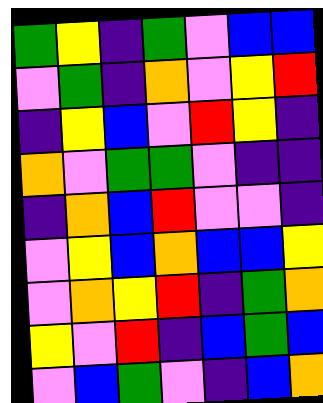[["green", "yellow", "indigo", "green", "violet", "blue", "blue"], ["violet", "green", "indigo", "orange", "violet", "yellow", "red"], ["indigo", "yellow", "blue", "violet", "red", "yellow", "indigo"], ["orange", "violet", "green", "green", "violet", "indigo", "indigo"], ["indigo", "orange", "blue", "red", "violet", "violet", "indigo"], ["violet", "yellow", "blue", "orange", "blue", "blue", "yellow"], ["violet", "orange", "yellow", "red", "indigo", "green", "orange"], ["yellow", "violet", "red", "indigo", "blue", "green", "blue"], ["violet", "blue", "green", "violet", "indigo", "blue", "orange"]]